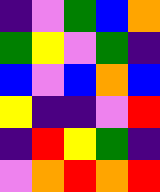[["indigo", "violet", "green", "blue", "orange"], ["green", "yellow", "violet", "green", "indigo"], ["blue", "violet", "blue", "orange", "blue"], ["yellow", "indigo", "indigo", "violet", "red"], ["indigo", "red", "yellow", "green", "indigo"], ["violet", "orange", "red", "orange", "red"]]